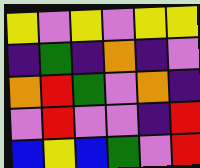[["yellow", "violet", "yellow", "violet", "yellow", "yellow"], ["indigo", "green", "indigo", "orange", "indigo", "violet"], ["orange", "red", "green", "violet", "orange", "indigo"], ["violet", "red", "violet", "violet", "indigo", "red"], ["blue", "yellow", "blue", "green", "violet", "red"]]